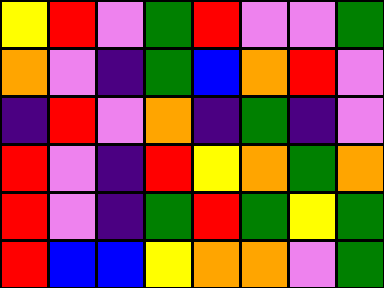[["yellow", "red", "violet", "green", "red", "violet", "violet", "green"], ["orange", "violet", "indigo", "green", "blue", "orange", "red", "violet"], ["indigo", "red", "violet", "orange", "indigo", "green", "indigo", "violet"], ["red", "violet", "indigo", "red", "yellow", "orange", "green", "orange"], ["red", "violet", "indigo", "green", "red", "green", "yellow", "green"], ["red", "blue", "blue", "yellow", "orange", "orange", "violet", "green"]]